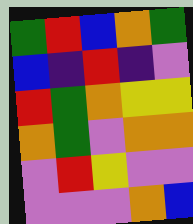[["green", "red", "blue", "orange", "green"], ["blue", "indigo", "red", "indigo", "violet"], ["red", "green", "orange", "yellow", "yellow"], ["orange", "green", "violet", "orange", "orange"], ["violet", "red", "yellow", "violet", "violet"], ["violet", "violet", "violet", "orange", "blue"]]